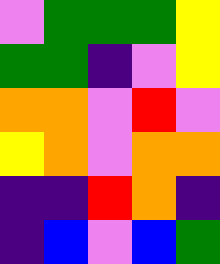[["violet", "green", "green", "green", "yellow"], ["green", "green", "indigo", "violet", "yellow"], ["orange", "orange", "violet", "red", "violet"], ["yellow", "orange", "violet", "orange", "orange"], ["indigo", "indigo", "red", "orange", "indigo"], ["indigo", "blue", "violet", "blue", "green"]]